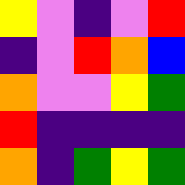[["yellow", "violet", "indigo", "violet", "red"], ["indigo", "violet", "red", "orange", "blue"], ["orange", "violet", "violet", "yellow", "green"], ["red", "indigo", "indigo", "indigo", "indigo"], ["orange", "indigo", "green", "yellow", "green"]]